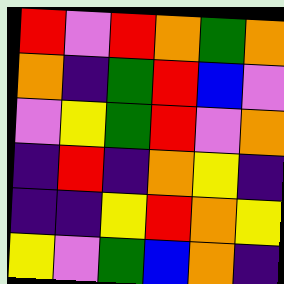[["red", "violet", "red", "orange", "green", "orange"], ["orange", "indigo", "green", "red", "blue", "violet"], ["violet", "yellow", "green", "red", "violet", "orange"], ["indigo", "red", "indigo", "orange", "yellow", "indigo"], ["indigo", "indigo", "yellow", "red", "orange", "yellow"], ["yellow", "violet", "green", "blue", "orange", "indigo"]]